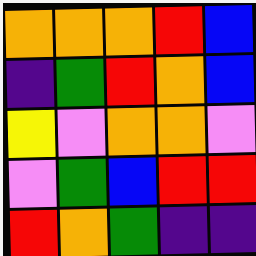[["orange", "orange", "orange", "red", "blue"], ["indigo", "green", "red", "orange", "blue"], ["yellow", "violet", "orange", "orange", "violet"], ["violet", "green", "blue", "red", "red"], ["red", "orange", "green", "indigo", "indigo"]]